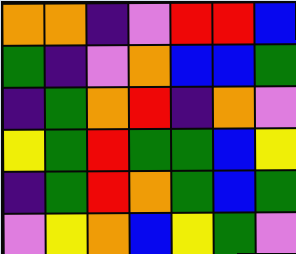[["orange", "orange", "indigo", "violet", "red", "red", "blue"], ["green", "indigo", "violet", "orange", "blue", "blue", "green"], ["indigo", "green", "orange", "red", "indigo", "orange", "violet"], ["yellow", "green", "red", "green", "green", "blue", "yellow"], ["indigo", "green", "red", "orange", "green", "blue", "green"], ["violet", "yellow", "orange", "blue", "yellow", "green", "violet"]]